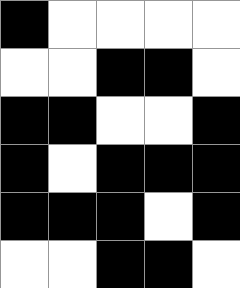[["black", "white", "white", "white", "white"], ["white", "white", "black", "black", "white"], ["black", "black", "white", "white", "black"], ["black", "white", "black", "black", "black"], ["black", "black", "black", "white", "black"], ["white", "white", "black", "black", "white"]]